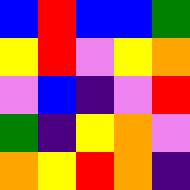[["blue", "red", "blue", "blue", "green"], ["yellow", "red", "violet", "yellow", "orange"], ["violet", "blue", "indigo", "violet", "red"], ["green", "indigo", "yellow", "orange", "violet"], ["orange", "yellow", "red", "orange", "indigo"]]